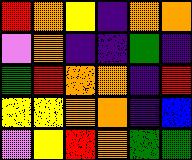[["red", "orange", "yellow", "indigo", "orange", "orange"], ["violet", "orange", "indigo", "indigo", "green", "indigo"], ["green", "red", "orange", "orange", "indigo", "red"], ["yellow", "yellow", "orange", "orange", "indigo", "blue"], ["violet", "yellow", "red", "orange", "green", "green"]]